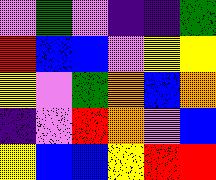[["violet", "green", "violet", "indigo", "indigo", "green"], ["red", "blue", "blue", "violet", "yellow", "yellow"], ["yellow", "violet", "green", "orange", "blue", "orange"], ["indigo", "violet", "red", "orange", "violet", "blue"], ["yellow", "blue", "blue", "yellow", "red", "red"]]